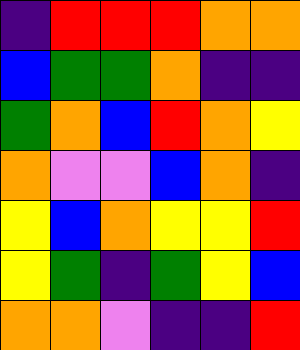[["indigo", "red", "red", "red", "orange", "orange"], ["blue", "green", "green", "orange", "indigo", "indigo"], ["green", "orange", "blue", "red", "orange", "yellow"], ["orange", "violet", "violet", "blue", "orange", "indigo"], ["yellow", "blue", "orange", "yellow", "yellow", "red"], ["yellow", "green", "indigo", "green", "yellow", "blue"], ["orange", "orange", "violet", "indigo", "indigo", "red"]]